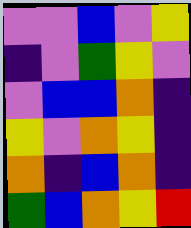[["violet", "violet", "blue", "violet", "yellow"], ["indigo", "violet", "green", "yellow", "violet"], ["violet", "blue", "blue", "orange", "indigo"], ["yellow", "violet", "orange", "yellow", "indigo"], ["orange", "indigo", "blue", "orange", "indigo"], ["green", "blue", "orange", "yellow", "red"]]